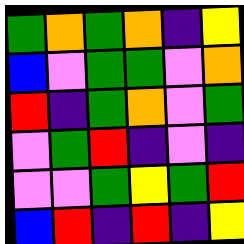[["green", "orange", "green", "orange", "indigo", "yellow"], ["blue", "violet", "green", "green", "violet", "orange"], ["red", "indigo", "green", "orange", "violet", "green"], ["violet", "green", "red", "indigo", "violet", "indigo"], ["violet", "violet", "green", "yellow", "green", "red"], ["blue", "red", "indigo", "red", "indigo", "yellow"]]